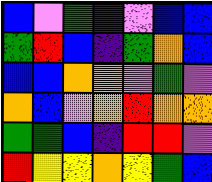[["blue", "violet", "green", "indigo", "violet", "blue", "blue"], ["green", "red", "blue", "indigo", "green", "orange", "blue"], ["blue", "blue", "orange", "orange", "violet", "green", "violet"], ["orange", "blue", "violet", "orange", "red", "orange", "orange"], ["green", "green", "blue", "indigo", "red", "red", "violet"], ["red", "yellow", "yellow", "orange", "yellow", "green", "blue"]]